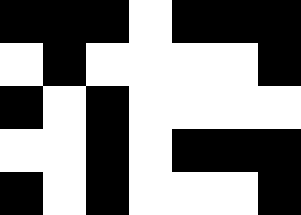[["black", "black", "black", "white", "black", "black", "black"], ["white", "black", "white", "white", "white", "white", "black"], ["black", "white", "black", "white", "white", "white", "white"], ["white", "white", "black", "white", "black", "black", "black"], ["black", "white", "black", "white", "white", "white", "black"]]